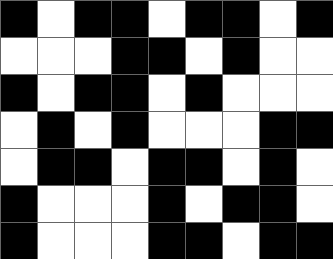[["black", "white", "black", "black", "white", "black", "black", "white", "black"], ["white", "white", "white", "black", "black", "white", "black", "white", "white"], ["black", "white", "black", "black", "white", "black", "white", "white", "white"], ["white", "black", "white", "black", "white", "white", "white", "black", "black"], ["white", "black", "black", "white", "black", "black", "white", "black", "white"], ["black", "white", "white", "white", "black", "white", "black", "black", "white"], ["black", "white", "white", "white", "black", "black", "white", "black", "black"]]